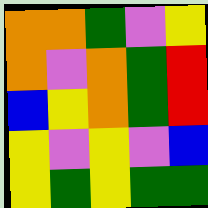[["orange", "orange", "green", "violet", "yellow"], ["orange", "violet", "orange", "green", "red"], ["blue", "yellow", "orange", "green", "red"], ["yellow", "violet", "yellow", "violet", "blue"], ["yellow", "green", "yellow", "green", "green"]]